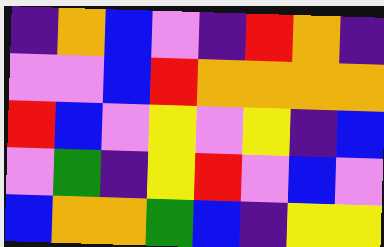[["indigo", "orange", "blue", "violet", "indigo", "red", "orange", "indigo"], ["violet", "violet", "blue", "red", "orange", "orange", "orange", "orange"], ["red", "blue", "violet", "yellow", "violet", "yellow", "indigo", "blue"], ["violet", "green", "indigo", "yellow", "red", "violet", "blue", "violet"], ["blue", "orange", "orange", "green", "blue", "indigo", "yellow", "yellow"]]